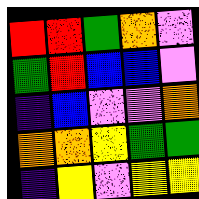[["red", "red", "green", "orange", "violet"], ["green", "red", "blue", "blue", "violet"], ["indigo", "blue", "violet", "violet", "orange"], ["orange", "orange", "yellow", "green", "green"], ["indigo", "yellow", "violet", "yellow", "yellow"]]